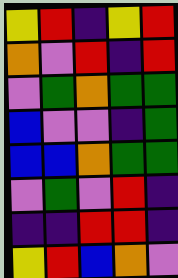[["yellow", "red", "indigo", "yellow", "red"], ["orange", "violet", "red", "indigo", "red"], ["violet", "green", "orange", "green", "green"], ["blue", "violet", "violet", "indigo", "green"], ["blue", "blue", "orange", "green", "green"], ["violet", "green", "violet", "red", "indigo"], ["indigo", "indigo", "red", "red", "indigo"], ["yellow", "red", "blue", "orange", "violet"]]